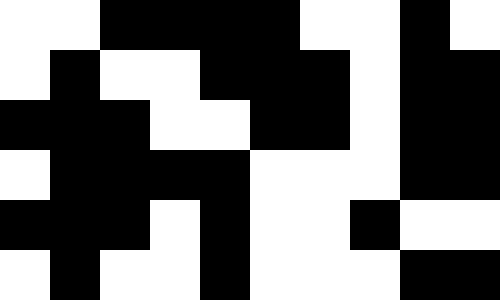[["white", "white", "black", "black", "black", "black", "white", "white", "black", "white"], ["white", "black", "white", "white", "black", "black", "black", "white", "black", "black"], ["black", "black", "black", "white", "white", "black", "black", "white", "black", "black"], ["white", "black", "black", "black", "black", "white", "white", "white", "black", "black"], ["black", "black", "black", "white", "black", "white", "white", "black", "white", "white"], ["white", "black", "white", "white", "black", "white", "white", "white", "black", "black"]]